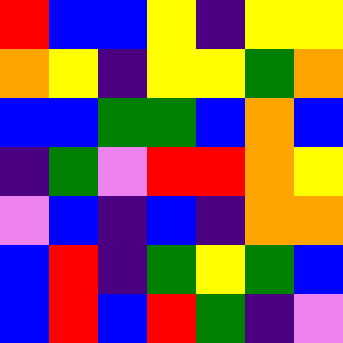[["red", "blue", "blue", "yellow", "indigo", "yellow", "yellow"], ["orange", "yellow", "indigo", "yellow", "yellow", "green", "orange"], ["blue", "blue", "green", "green", "blue", "orange", "blue"], ["indigo", "green", "violet", "red", "red", "orange", "yellow"], ["violet", "blue", "indigo", "blue", "indigo", "orange", "orange"], ["blue", "red", "indigo", "green", "yellow", "green", "blue"], ["blue", "red", "blue", "red", "green", "indigo", "violet"]]